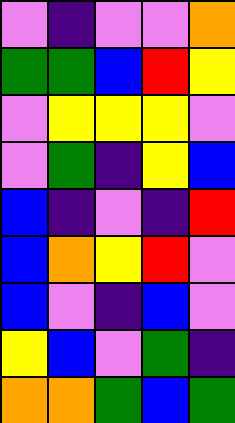[["violet", "indigo", "violet", "violet", "orange"], ["green", "green", "blue", "red", "yellow"], ["violet", "yellow", "yellow", "yellow", "violet"], ["violet", "green", "indigo", "yellow", "blue"], ["blue", "indigo", "violet", "indigo", "red"], ["blue", "orange", "yellow", "red", "violet"], ["blue", "violet", "indigo", "blue", "violet"], ["yellow", "blue", "violet", "green", "indigo"], ["orange", "orange", "green", "blue", "green"]]